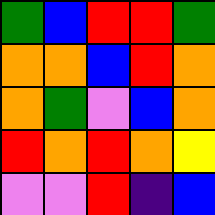[["green", "blue", "red", "red", "green"], ["orange", "orange", "blue", "red", "orange"], ["orange", "green", "violet", "blue", "orange"], ["red", "orange", "red", "orange", "yellow"], ["violet", "violet", "red", "indigo", "blue"]]